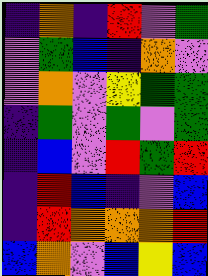[["indigo", "orange", "indigo", "red", "violet", "green"], ["violet", "green", "blue", "indigo", "orange", "violet"], ["violet", "orange", "violet", "yellow", "green", "green"], ["indigo", "green", "violet", "green", "violet", "green"], ["indigo", "blue", "violet", "red", "green", "red"], ["indigo", "red", "blue", "indigo", "violet", "blue"], ["indigo", "red", "orange", "orange", "orange", "red"], ["blue", "orange", "violet", "blue", "yellow", "blue"]]